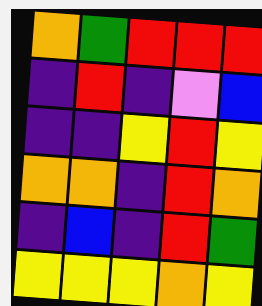[["orange", "green", "red", "red", "red"], ["indigo", "red", "indigo", "violet", "blue"], ["indigo", "indigo", "yellow", "red", "yellow"], ["orange", "orange", "indigo", "red", "orange"], ["indigo", "blue", "indigo", "red", "green"], ["yellow", "yellow", "yellow", "orange", "yellow"]]